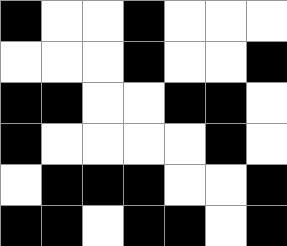[["black", "white", "white", "black", "white", "white", "white"], ["white", "white", "white", "black", "white", "white", "black"], ["black", "black", "white", "white", "black", "black", "white"], ["black", "white", "white", "white", "white", "black", "white"], ["white", "black", "black", "black", "white", "white", "black"], ["black", "black", "white", "black", "black", "white", "black"]]